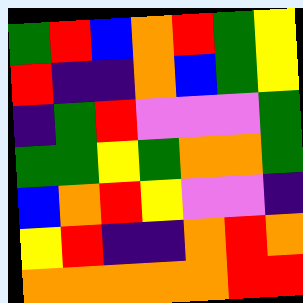[["green", "red", "blue", "orange", "red", "green", "yellow"], ["red", "indigo", "indigo", "orange", "blue", "green", "yellow"], ["indigo", "green", "red", "violet", "violet", "violet", "green"], ["green", "green", "yellow", "green", "orange", "orange", "green"], ["blue", "orange", "red", "yellow", "violet", "violet", "indigo"], ["yellow", "red", "indigo", "indigo", "orange", "red", "orange"], ["orange", "orange", "orange", "orange", "orange", "red", "red"]]